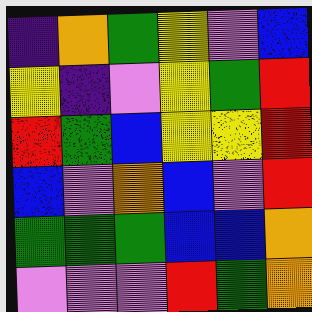[["indigo", "orange", "green", "yellow", "violet", "blue"], ["yellow", "indigo", "violet", "yellow", "green", "red"], ["red", "green", "blue", "yellow", "yellow", "red"], ["blue", "violet", "orange", "blue", "violet", "red"], ["green", "green", "green", "blue", "blue", "orange"], ["violet", "violet", "violet", "red", "green", "orange"]]